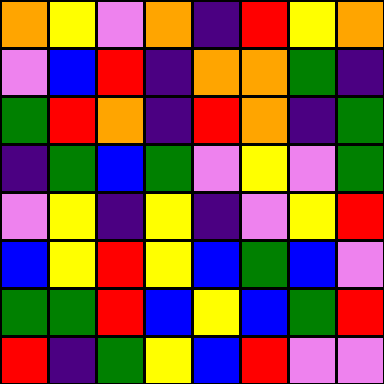[["orange", "yellow", "violet", "orange", "indigo", "red", "yellow", "orange"], ["violet", "blue", "red", "indigo", "orange", "orange", "green", "indigo"], ["green", "red", "orange", "indigo", "red", "orange", "indigo", "green"], ["indigo", "green", "blue", "green", "violet", "yellow", "violet", "green"], ["violet", "yellow", "indigo", "yellow", "indigo", "violet", "yellow", "red"], ["blue", "yellow", "red", "yellow", "blue", "green", "blue", "violet"], ["green", "green", "red", "blue", "yellow", "blue", "green", "red"], ["red", "indigo", "green", "yellow", "blue", "red", "violet", "violet"]]